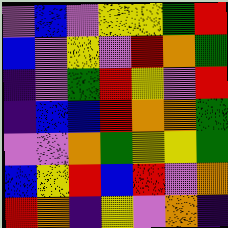[["violet", "blue", "violet", "yellow", "yellow", "green", "red"], ["blue", "violet", "yellow", "violet", "red", "orange", "green"], ["indigo", "violet", "green", "red", "yellow", "violet", "red"], ["indigo", "blue", "blue", "red", "orange", "orange", "green"], ["violet", "violet", "orange", "green", "yellow", "yellow", "green"], ["blue", "yellow", "red", "blue", "red", "violet", "orange"], ["red", "orange", "indigo", "yellow", "violet", "orange", "indigo"]]